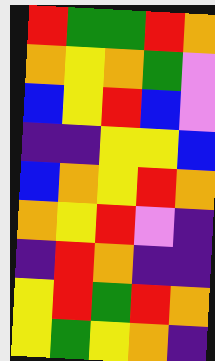[["red", "green", "green", "red", "orange"], ["orange", "yellow", "orange", "green", "violet"], ["blue", "yellow", "red", "blue", "violet"], ["indigo", "indigo", "yellow", "yellow", "blue"], ["blue", "orange", "yellow", "red", "orange"], ["orange", "yellow", "red", "violet", "indigo"], ["indigo", "red", "orange", "indigo", "indigo"], ["yellow", "red", "green", "red", "orange"], ["yellow", "green", "yellow", "orange", "indigo"]]